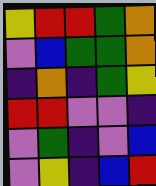[["yellow", "red", "red", "green", "orange"], ["violet", "blue", "green", "green", "orange"], ["indigo", "orange", "indigo", "green", "yellow"], ["red", "red", "violet", "violet", "indigo"], ["violet", "green", "indigo", "violet", "blue"], ["violet", "yellow", "indigo", "blue", "red"]]